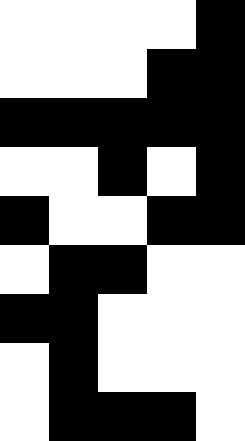[["white", "white", "white", "white", "black"], ["white", "white", "white", "black", "black"], ["black", "black", "black", "black", "black"], ["white", "white", "black", "white", "black"], ["black", "white", "white", "black", "black"], ["white", "black", "black", "white", "white"], ["black", "black", "white", "white", "white"], ["white", "black", "white", "white", "white"], ["white", "black", "black", "black", "white"]]